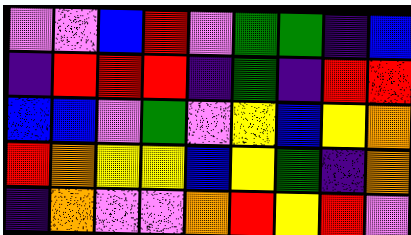[["violet", "violet", "blue", "red", "violet", "green", "green", "indigo", "blue"], ["indigo", "red", "red", "red", "indigo", "green", "indigo", "red", "red"], ["blue", "blue", "violet", "green", "violet", "yellow", "blue", "yellow", "orange"], ["red", "orange", "yellow", "yellow", "blue", "yellow", "green", "indigo", "orange"], ["indigo", "orange", "violet", "violet", "orange", "red", "yellow", "red", "violet"]]